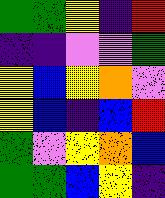[["green", "green", "yellow", "indigo", "red"], ["indigo", "indigo", "violet", "violet", "green"], ["yellow", "blue", "yellow", "orange", "violet"], ["yellow", "blue", "indigo", "blue", "red"], ["green", "violet", "yellow", "orange", "blue"], ["green", "green", "blue", "yellow", "indigo"]]